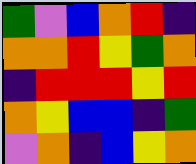[["green", "violet", "blue", "orange", "red", "indigo"], ["orange", "orange", "red", "yellow", "green", "orange"], ["indigo", "red", "red", "red", "yellow", "red"], ["orange", "yellow", "blue", "blue", "indigo", "green"], ["violet", "orange", "indigo", "blue", "yellow", "orange"]]